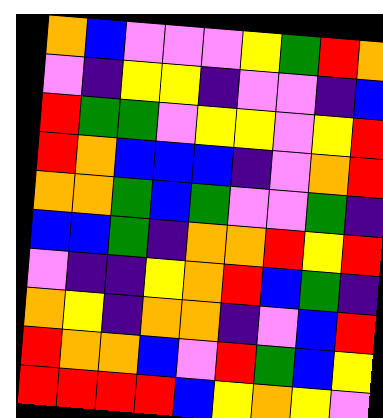[["orange", "blue", "violet", "violet", "violet", "yellow", "green", "red", "orange"], ["violet", "indigo", "yellow", "yellow", "indigo", "violet", "violet", "indigo", "blue"], ["red", "green", "green", "violet", "yellow", "yellow", "violet", "yellow", "red"], ["red", "orange", "blue", "blue", "blue", "indigo", "violet", "orange", "red"], ["orange", "orange", "green", "blue", "green", "violet", "violet", "green", "indigo"], ["blue", "blue", "green", "indigo", "orange", "orange", "red", "yellow", "red"], ["violet", "indigo", "indigo", "yellow", "orange", "red", "blue", "green", "indigo"], ["orange", "yellow", "indigo", "orange", "orange", "indigo", "violet", "blue", "red"], ["red", "orange", "orange", "blue", "violet", "red", "green", "blue", "yellow"], ["red", "red", "red", "red", "blue", "yellow", "orange", "yellow", "violet"]]